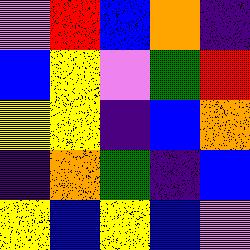[["violet", "red", "blue", "orange", "indigo"], ["blue", "yellow", "violet", "green", "red"], ["yellow", "yellow", "indigo", "blue", "orange"], ["indigo", "orange", "green", "indigo", "blue"], ["yellow", "blue", "yellow", "blue", "violet"]]